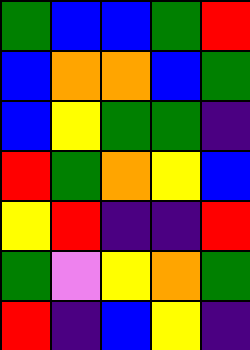[["green", "blue", "blue", "green", "red"], ["blue", "orange", "orange", "blue", "green"], ["blue", "yellow", "green", "green", "indigo"], ["red", "green", "orange", "yellow", "blue"], ["yellow", "red", "indigo", "indigo", "red"], ["green", "violet", "yellow", "orange", "green"], ["red", "indigo", "blue", "yellow", "indigo"]]